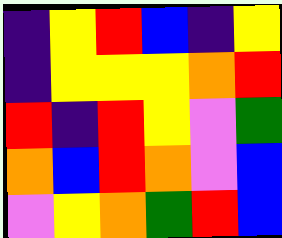[["indigo", "yellow", "red", "blue", "indigo", "yellow"], ["indigo", "yellow", "yellow", "yellow", "orange", "red"], ["red", "indigo", "red", "yellow", "violet", "green"], ["orange", "blue", "red", "orange", "violet", "blue"], ["violet", "yellow", "orange", "green", "red", "blue"]]